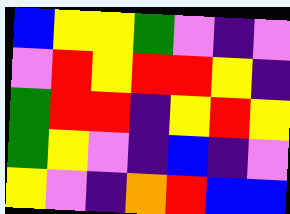[["blue", "yellow", "yellow", "green", "violet", "indigo", "violet"], ["violet", "red", "yellow", "red", "red", "yellow", "indigo"], ["green", "red", "red", "indigo", "yellow", "red", "yellow"], ["green", "yellow", "violet", "indigo", "blue", "indigo", "violet"], ["yellow", "violet", "indigo", "orange", "red", "blue", "blue"]]